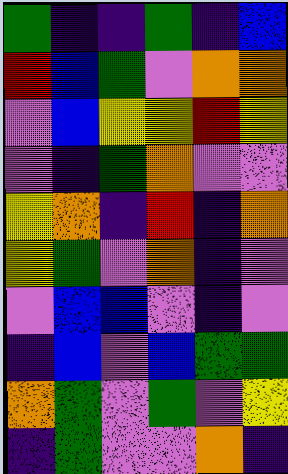[["green", "indigo", "indigo", "green", "indigo", "blue"], ["red", "blue", "green", "violet", "orange", "orange"], ["violet", "blue", "yellow", "yellow", "red", "yellow"], ["violet", "indigo", "green", "orange", "violet", "violet"], ["yellow", "orange", "indigo", "red", "indigo", "orange"], ["yellow", "green", "violet", "orange", "indigo", "violet"], ["violet", "blue", "blue", "violet", "indigo", "violet"], ["indigo", "blue", "violet", "blue", "green", "green"], ["orange", "green", "violet", "green", "violet", "yellow"], ["indigo", "green", "violet", "violet", "orange", "indigo"]]